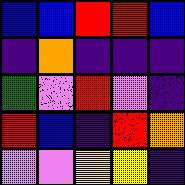[["blue", "blue", "red", "red", "blue"], ["indigo", "orange", "indigo", "indigo", "indigo"], ["green", "violet", "red", "violet", "indigo"], ["red", "blue", "indigo", "red", "orange"], ["violet", "violet", "yellow", "yellow", "indigo"]]